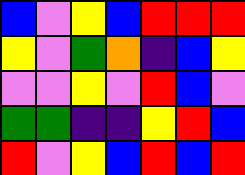[["blue", "violet", "yellow", "blue", "red", "red", "red"], ["yellow", "violet", "green", "orange", "indigo", "blue", "yellow"], ["violet", "violet", "yellow", "violet", "red", "blue", "violet"], ["green", "green", "indigo", "indigo", "yellow", "red", "blue"], ["red", "violet", "yellow", "blue", "red", "blue", "red"]]